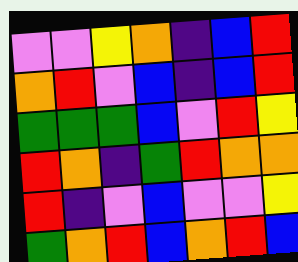[["violet", "violet", "yellow", "orange", "indigo", "blue", "red"], ["orange", "red", "violet", "blue", "indigo", "blue", "red"], ["green", "green", "green", "blue", "violet", "red", "yellow"], ["red", "orange", "indigo", "green", "red", "orange", "orange"], ["red", "indigo", "violet", "blue", "violet", "violet", "yellow"], ["green", "orange", "red", "blue", "orange", "red", "blue"]]